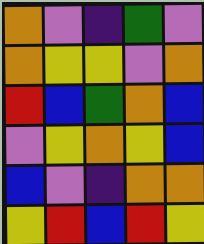[["orange", "violet", "indigo", "green", "violet"], ["orange", "yellow", "yellow", "violet", "orange"], ["red", "blue", "green", "orange", "blue"], ["violet", "yellow", "orange", "yellow", "blue"], ["blue", "violet", "indigo", "orange", "orange"], ["yellow", "red", "blue", "red", "yellow"]]